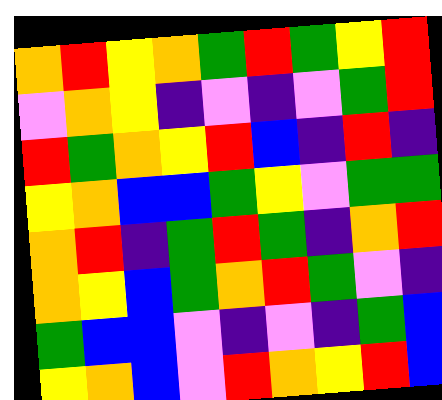[["orange", "red", "yellow", "orange", "green", "red", "green", "yellow", "red"], ["violet", "orange", "yellow", "indigo", "violet", "indigo", "violet", "green", "red"], ["red", "green", "orange", "yellow", "red", "blue", "indigo", "red", "indigo"], ["yellow", "orange", "blue", "blue", "green", "yellow", "violet", "green", "green"], ["orange", "red", "indigo", "green", "red", "green", "indigo", "orange", "red"], ["orange", "yellow", "blue", "green", "orange", "red", "green", "violet", "indigo"], ["green", "blue", "blue", "violet", "indigo", "violet", "indigo", "green", "blue"], ["yellow", "orange", "blue", "violet", "red", "orange", "yellow", "red", "blue"]]